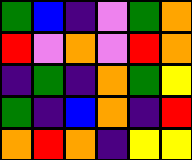[["green", "blue", "indigo", "violet", "green", "orange"], ["red", "violet", "orange", "violet", "red", "orange"], ["indigo", "green", "indigo", "orange", "green", "yellow"], ["green", "indigo", "blue", "orange", "indigo", "red"], ["orange", "red", "orange", "indigo", "yellow", "yellow"]]